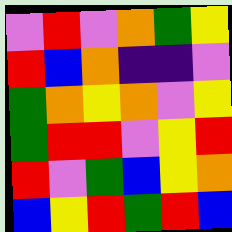[["violet", "red", "violet", "orange", "green", "yellow"], ["red", "blue", "orange", "indigo", "indigo", "violet"], ["green", "orange", "yellow", "orange", "violet", "yellow"], ["green", "red", "red", "violet", "yellow", "red"], ["red", "violet", "green", "blue", "yellow", "orange"], ["blue", "yellow", "red", "green", "red", "blue"]]